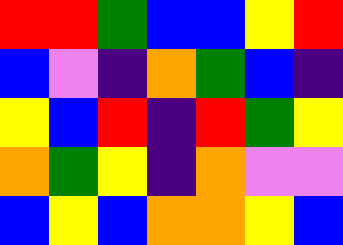[["red", "red", "green", "blue", "blue", "yellow", "red"], ["blue", "violet", "indigo", "orange", "green", "blue", "indigo"], ["yellow", "blue", "red", "indigo", "red", "green", "yellow"], ["orange", "green", "yellow", "indigo", "orange", "violet", "violet"], ["blue", "yellow", "blue", "orange", "orange", "yellow", "blue"]]